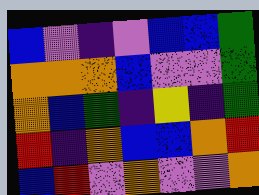[["blue", "violet", "indigo", "violet", "blue", "blue", "green"], ["orange", "orange", "orange", "blue", "violet", "violet", "green"], ["orange", "blue", "green", "indigo", "yellow", "indigo", "green"], ["red", "indigo", "orange", "blue", "blue", "orange", "red"], ["blue", "red", "violet", "orange", "violet", "violet", "orange"]]